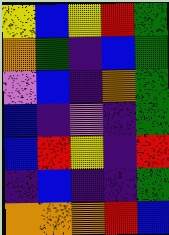[["yellow", "blue", "yellow", "red", "green"], ["orange", "green", "indigo", "blue", "green"], ["violet", "blue", "indigo", "orange", "green"], ["blue", "indigo", "violet", "indigo", "green"], ["blue", "red", "yellow", "indigo", "red"], ["indigo", "blue", "indigo", "indigo", "green"], ["orange", "orange", "orange", "red", "blue"]]